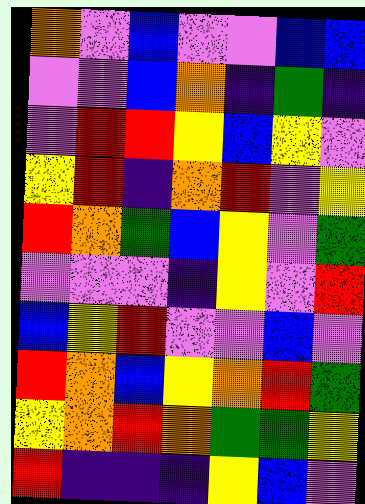[["orange", "violet", "blue", "violet", "violet", "blue", "blue"], ["violet", "violet", "blue", "orange", "indigo", "green", "indigo"], ["violet", "red", "red", "yellow", "blue", "yellow", "violet"], ["yellow", "red", "indigo", "orange", "red", "violet", "yellow"], ["red", "orange", "green", "blue", "yellow", "violet", "green"], ["violet", "violet", "violet", "indigo", "yellow", "violet", "red"], ["blue", "yellow", "red", "violet", "violet", "blue", "violet"], ["red", "orange", "blue", "yellow", "orange", "red", "green"], ["yellow", "orange", "red", "orange", "green", "green", "yellow"], ["red", "indigo", "indigo", "indigo", "yellow", "blue", "violet"]]